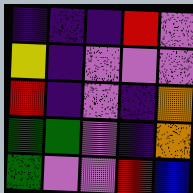[["indigo", "indigo", "indigo", "red", "violet"], ["yellow", "indigo", "violet", "violet", "violet"], ["red", "indigo", "violet", "indigo", "orange"], ["green", "green", "violet", "indigo", "orange"], ["green", "violet", "violet", "red", "blue"]]